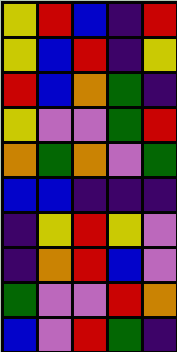[["yellow", "red", "blue", "indigo", "red"], ["yellow", "blue", "red", "indigo", "yellow"], ["red", "blue", "orange", "green", "indigo"], ["yellow", "violet", "violet", "green", "red"], ["orange", "green", "orange", "violet", "green"], ["blue", "blue", "indigo", "indigo", "indigo"], ["indigo", "yellow", "red", "yellow", "violet"], ["indigo", "orange", "red", "blue", "violet"], ["green", "violet", "violet", "red", "orange"], ["blue", "violet", "red", "green", "indigo"]]